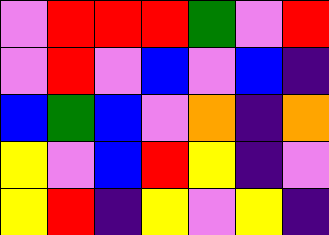[["violet", "red", "red", "red", "green", "violet", "red"], ["violet", "red", "violet", "blue", "violet", "blue", "indigo"], ["blue", "green", "blue", "violet", "orange", "indigo", "orange"], ["yellow", "violet", "blue", "red", "yellow", "indigo", "violet"], ["yellow", "red", "indigo", "yellow", "violet", "yellow", "indigo"]]